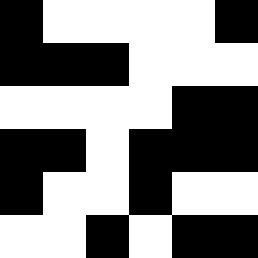[["black", "white", "white", "white", "white", "black"], ["black", "black", "black", "white", "white", "white"], ["white", "white", "white", "white", "black", "black"], ["black", "black", "white", "black", "black", "black"], ["black", "white", "white", "black", "white", "white"], ["white", "white", "black", "white", "black", "black"]]